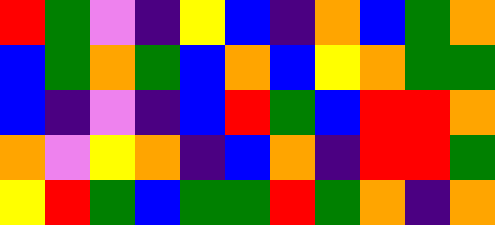[["red", "green", "violet", "indigo", "yellow", "blue", "indigo", "orange", "blue", "green", "orange"], ["blue", "green", "orange", "green", "blue", "orange", "blue", "yellow", "orange", "green", "green"], ["blue", "indigo", "violet", "indigo", "blue", "red", "green", "blue", "red", "red", "orange"], ["orange", "violet", "yellow", "orange", "indigo", "blue", "orange", "indigo", "red", "red", "green"], ["yellow", "red", "green", "blue", "green", "green", "red", "green", "orange", "indigo", "orange"]]